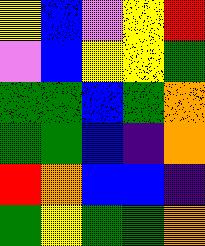[["yellow", "blue", "violet", "yellow", "red"], ["violet", "blue", "yellow", "yellow", "green"], ["green", "green", "blue", "green", "orange"], ["green", "green", "blue", "indigo", "orange"], ["red", "orange", "blue", "blue", "indigo"], ["green", "yellow", "green", "green", "orange"]]